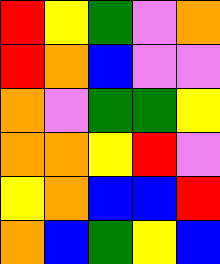[["red", "yellow", "green", "violet", "orange"], ["red", "orange", "blue", "violet", "violet"], ["orange", "violet", "green", "green", "yellow"], ["orange", "orange", "yellow", "red", "violet"], ["yellow", "orange", "blue", "blue", "red"], ["orange", "blue", "green", "yellow", "blue"]]